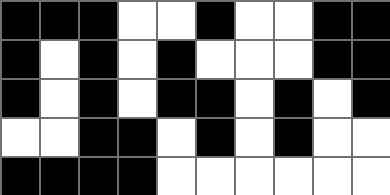[["black", "black", "black", "white", "white", "black", "white", "white", "black", "black"], ["black", "white", "black", "white", "black", "white", "white", "white", "black", "black"], ["black", "white", "black", "white", "black", "black", "white", "black", "white", "black"], ["white", "white", "black", "black", "white", "black", "white", "black", "white", "white"], ["black", "black", "black", "black", "white", "white", "white", "white", "white", "white"]]